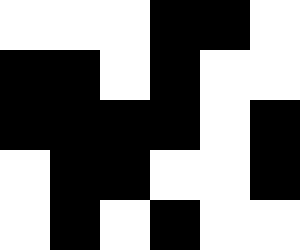[["white", "white", "white", "black", "black", "white"], ["black", "black", "white", "black", "white", "white"], ["black", "black", "black", "black", "white", "black"], ["white", "black", "black", "white", "white", "black"], ["white", "black", "white", "black", "white", "white"]]